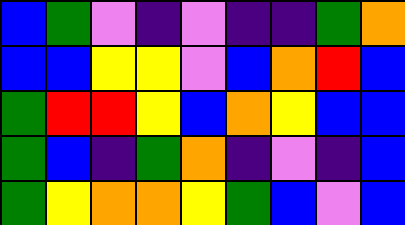[["blue", "green", "violet", "indigo", "violet", "indigo", "indigo", "green", "orange"], ["blue", "blue", "yellow", "yellow", "violet", "blue", "orange", "red", "blue"], ["green", "red", "red", "yellow", "blue", "orange", "yellow", "blue", "blue"], ["green", "blue", "indigo", "green", "orange", "indigo", "violet", "indigo", "blue"], ["green", "yellow", "orange", "orange", "yellow", "green", "blue", "violet", "blue"]]